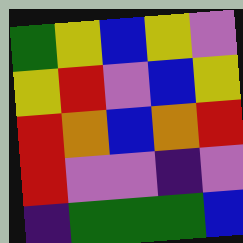[["green", "yellow", "blue", "yellow", "violet"], ["yellow", "red", "violet", "blue", "yellow"], ["red", "orange", "blue", "orange", "red"], ["red", "violet", "violet", "indigo", "violet"], ["indigo", "green", "green", "green", "blue"]]